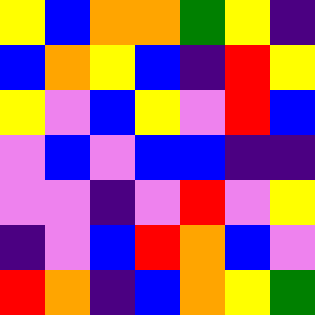[["yellow", "blue", "orange", "orange", "green", "yellow", "indigo"], ["blue", "orange", "yellow", "blue", "indigo", "red", "yellow"], ["yellow", "violet", "blue", "yellow", "violet", "red", "blue"], ["violet", "blue", "violet", "blue", "blue", "indigo", "indigo"], ["violet", "violet", "indigo", "violet", "red", "violet", "yellow"], ["indigo", "violet", "blue", "red", "orange", "blue", "violet"], ["red", "orange", "indigo", "blue", "orange", "yellow", "green"]]